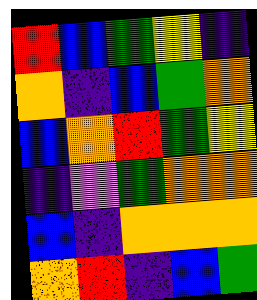[["red", "blue", "green", "yellow", "indigo"], ["orange", "indigo", "blue", "green", "orange"], ["blue", "orange", "red", "green", "yellow"], ["indigo", "violet", "green", "orange", "orange"], ["blue", "indigo", "orange", "orange", "orange"], ["orange", "red", "indigo", "blue", "green"]]